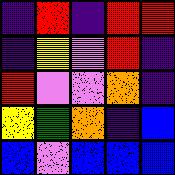[["indigo", "red", "indigo", "red", "red"], ["indigo", "yellow", "violet", "red", "indigo"], ["red", "violet", "violet", "orange", "indigo"], ["yellow", "green", "orange", "indigo", "blue"], ["blue", "violet", "blue", "blue", "blue"]]